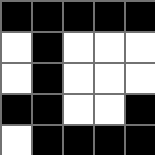[["black", "black", "black", "black", "black"], ["white", "black", "white", "white", "white"], ["white", "black", "white", "white", "white"], ["black", "black", "white", "white", "black"], ["white", "black", "black", "black", "black"]]